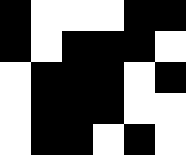[["black", "white", "white", "white", "black", "black"], ["black", "white", "black", "black", "black", "white"], ["white", "black", "black", "black", "white", "black"], ["white", "black", "black", "black", "white", "white"], ["white", "black", "black", "white", "black", "white"]]